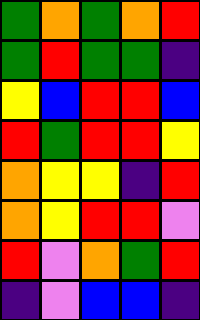[["green", "orange", "green", "orange", "red"], ["green", "red", "green", "green", "indigo"], ["yellow", "blue", "red", "red", "blue"], ["red", "green", "red", "red", "yellow"], ["orange", "yellow", "yellow", "indigo", "red"], ["orange", "yellow", "red", "red", "violet"], ["red", "violet", "orange", "green", "red"], ["indigo", "violet", "blue", "blue", "indigo"]]